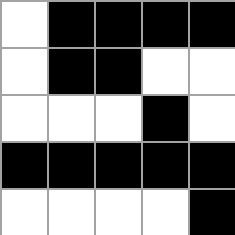[["white", "black", "black", "black", "black"], ["white", "black", "black", "white", "white"], ["white", "white", "white", "black", "white"], ["black", "black", "black", "black", "black"], ["white", "white", "white", "white", "black"]]